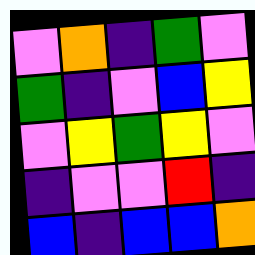[["violet", "orange", "indigo", "green", "violet"], ["green", "indigo", "violet", "blue", "yellow"], ["violet", "yellow", "green", "yellow", "violet"], ["indigo", "violet", "violet", "red", "indigo"], ["blue", "indigo", "blue", "blue", "orange"]]